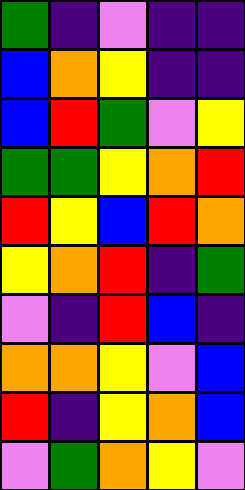[["green", "indigo", "violet", "indigo", "indigo"], ["blue", "orange", "yellow", "indigo", "indigo"], ["blue", "red", "green", "violet", "yellow"], ["green", "green", "yellow", "orange", "red"], ["red", "yellow", "blue", "red", "orange"], ["yellow", "orange", "red", "indigo", "green"], ["violet", "indigo", "red", "blue", "indigo"], ["orange", "orange", "yellow", "violet", "blue"], ["red", "indigo", "yellow", "orange", "blue"], ["violet", "green", "orange", "yellow", "violet"]]